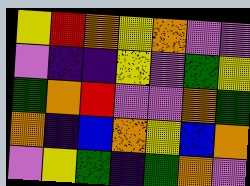[["yellow", "red", "orange", "yellow", "orange", "violet", "violet"], ["violet", "indigo", "indigo", "yellow", "violet", "green", "yellow"], ["green", "orange", "red", "violet", "violet", "orange", "green"], ["orange", "indigo", "blue", "orange", "yellow", "blue", "orange"], ["violet", "yellow", "green", "indigo", "green", "orange", "violet"]]